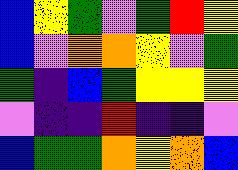[["blue", "yellow", "green", "violet", "green", "red", "yellow"], ["blue", "violet", "orange", "orange", "yellow", "violet", "green"], ["green", "indigo", "blue", "green", "yellow", "yellow", "yellow"], ["violet", "indigo", "indigo", "red", "indigo", "indigo", "violet"], ["blue", "green", "green", "orange", "yellow", "orange", "blue"]]